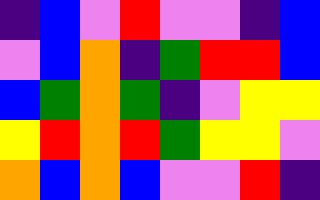[["indigo", "blue", "violet", "red", "violet", "violet", "indigo", "blue"], ["violet", "blue", "orange", "indigo", "green", "red", "red", "blue"], ["blue", "green", "orange", "green", "indigo", "violet", "yellow", "yellow"], ["yellow", "red", "orange", "red", "green", "yellow", "yellow", "violet"], ["orange", "blue", "orange", "blue", "violet", "violet", "red", "indigo"]]